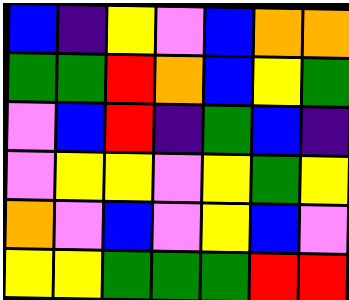[["blue", "indigo", "yellow", "violet", "blue", "orange", "orange"], ["green", "green", "red", "orange", "blue", "yellow", "green"], ["violet", "blue", "red", "indigo", "green", "blue", "indigo"], ["violet", "yellow", "yellow", "violet", "yellow", "green", "yellow"], ["orange", "violet", "blue", "violet", "yellow", "blue", "violet"], ["yellow", "yellow", "green", "green", "green", "red", "red"]]